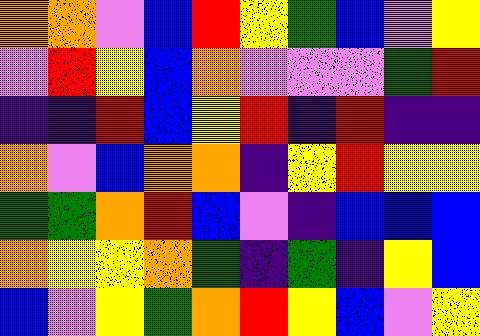[["orange", "orange", "violet", "blue", "red", "yellow", "green", "blue", "violet", "yellow"], ["violet", "red", "yellow", "blue", "orange", "violet", "violet", "violet", "green", "red"], ["indigo", "indigo", "red", "blue", "yellow", "red", "indigo", "red", "indigo", "indigo"], ["orange", "violet", "blue", "orange", "orange", "indigo", "yellow", "red", "yellow", "yellow"], ["green", "green", "orange", "red", "blue", "violet", "indigo", "blue", "blue", "blue"], ["orange", "yellow", "yellow", "orange", "green", "indigo", "green", "indigo", "yellow", "blue"], ["blue", "violet", "yellow", "green", "orange", "red", "yellow", "blue", "violet", "yellow"]]